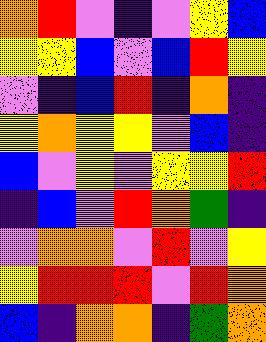[["orange", "red", "violet", "indigo", "violet", "yellow", "blue"], ["yellow", "yellow", "blue", "violet", "blue", "red", "yellow"], ["violet", "indigo", "blue", "red", "indigo", "orange", "indigo"], ["yellow", "orange", "yellow", "yellow", "violet", "blue", "indigo"], ["blue", "violet", "yellow", "violet", "yellow", "yellow", "red"], ["indigo", "blue", "violet", "red", "orange", "green", "indigo"], ["violet", "orange", "orange", "violet", "red", "violet", "yellow"], ["yellow", "red", "red", "red", "violet", "red", "orange"], ["blue", "indigo", "orange", "orange", "indigo", "green", "orange"]]